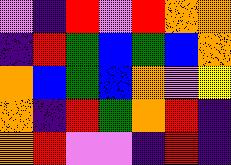[["violet", "indigo", "red", "violet", "red", "orange", "orange"], ["indigo", "red", "green", "blue", "green", "blue", "orange"], ["orange", "blue", "green", "blue", "orange", "violet", "yellow"], ["orange", "indigo", "red", "green", "orange", "red", "indigo"], ["orange", "red", "violet", "violet", "indigo", "red", "indigo"]]